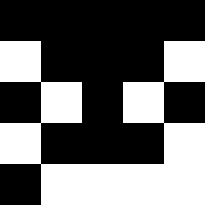[["black", "black", "black", "black", "black"], ["white", "black", "black", "black", "white"], ["black", "white", "black", "white", "black"], ["white", "black", "black", "black", "white"], ["black", "white", "white", "white", "white"]]